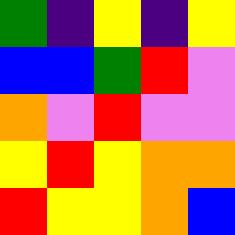[["green", "indigo", "yellow", "indigo", "yellow"], ["blue", "blue", "green", "red", "violet"], ["orange", "violet", "red", "violet", "violet"], ["yellow", "red", "yellow", "orange", "orange"], ["red", "yellow", "yellow", "orange", "blue"]]